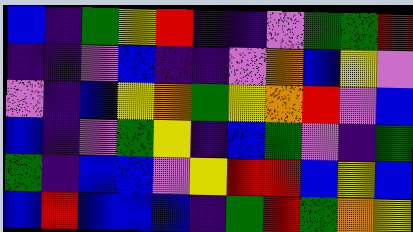[["blue", "indigo", "green", "yellow", "red", "indigo", "indigo", "violet", "green", "green", "red"], ["indigo", "indigo", "violet", "blue", "indigo", "indigo", "violet", "orange", "blue", "yellow", "violet"], ["violet", "indigo", "blue", "yellow", "orange", "green", "yellow", "orange", "red", "violet", "blue"], ["blue", "indigo", "violet", "green", "yellow", "indigo", "blue", "green", "violet", "indigo", "green"], ["green", "indigo", "blue", "blue", "violet", "yellow", "red", "red", "blue", "yellow", "blue"], ["blue", "red", "blue", "blue", "blue", "indigo", "green", "red", "green", "orange", "yellow"]]